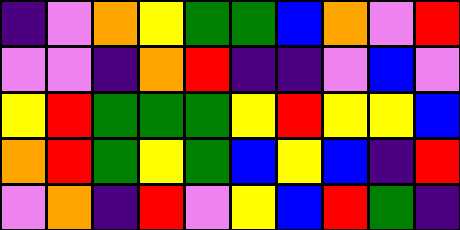[["indigo", "violet", "orange", "yellow", "green", "green", "blue", "orange", "violet", "red"], ["violet", "violet", "indigo", "orange", "red", "indigo", "indigo", "violet", "blue", "violet"], ["yellow", "red", "green", "green", "green", "yellow", "red", "yellow", "yellow", "blue"], ["orange", "red", "green", "yellow", "green", "blue", "yellow", "blue", "indigo", "red"], ["violet", "orange", "indigo", "red", "violet", "yellow", "blue", "red", "green", "indigo"]]